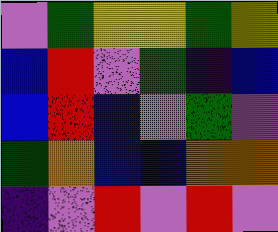[["violet", "green", "yellow", "yellow", "green", "yellow"], ["blue", "red", "violet", "green", "indigo", "blue"], ["blue", "red", "blue", "violet", "green", "violet"], ["green", "orange", "blue", "blue", "orange", "orange"], ["indigo", "violet", "red", "violet", "red", "violet"]]